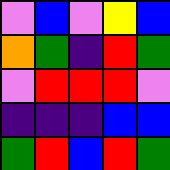[["violet", "blue", "violet", "yellow", "blue"], ["orange", "green", "indigo", "red", "green"], ["violet", "red", "red", "red", "violet"], ["indigo", "indigo", "indigo", "blue", "blue"], ["green", "red", "blue", "red", "green"]]